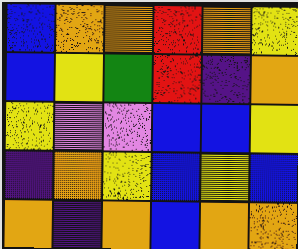[["blue", "orange", "orange", "red", "orange", "yellow"], ["blue", "yellow", "green", "red", "indigo", "orange"], ["yellow", "violet", "violet", "blue", "blue", "yellow"], ["indigo", "orange", "yellow", "blue", "yellow", "blue"], ["orange", "indigo", "orange", "blue", "orange", "orange"]]